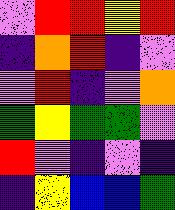[["violet", "red", "red", "yellow", "red"], ["indigo", "orange", "red", "indigo", "violet"], ["violet", "red", "indigo", "violet", "orange"], ["green", "yellow", "green", "green", "violet"], ["red", "violet", "indigo", "violet", "indigo"], ["indigo", "yellow", "blue", "blue", "green"]]